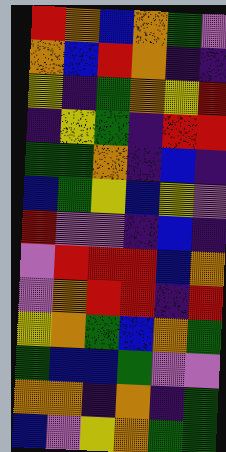[["red", "orange", "blue", "orange", "green", "violet"], ["orange", "blue", "red", "orange", "indigo", "indigo"], ["yellow", "indigo", "green", "orange", "yellow", "red"], ["indigo", "yellow", "green", "indigo", "red", "red"], ["green", "green", "orange", "indigo", "blue", "indigo"], ["blue", "green", "yellow", "blue", "yellow", "violet"], ["red", "violet", "violet", "indigo", "blue", "indigo"], ["violet", "red", "red", "red", "blue", "orange"], ["violet", "orange", "red", "red", "indigo", "red"], ["yellow", "orange", "green", "blue", "orange", "green"], ["green", "blue", "blue", "green", "violet", "violet"], ["orange", "orange", "indigo", "orange", "indigo", "green"], ["blue", "violet", "yellow", "orange", "green", "green"]]